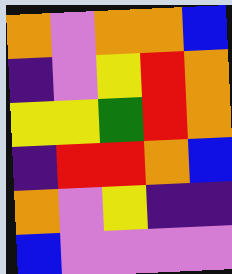[["orange", "violet", "orange", "orange", "blue"], ["indigo", "violet", "yellow", "red", "orange"], ["yellow", "yellow", "green", "red", "orange"], ["indigo", "red", "red", "orange", "blue"], ["orange", "violet", "yellow", "indigo", "indigo"], ["blue", "violet", "violet", "violet", "violet"]]